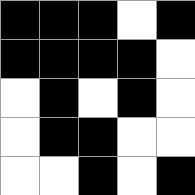[["black", "black", "black", "white", "black"], ["black", "black", "black", "black", "white"], ["white", "black", "white", "black", "white"], ["white", "black", "black", "white", "white"], ["white", "white", "black", "white", "black"]]